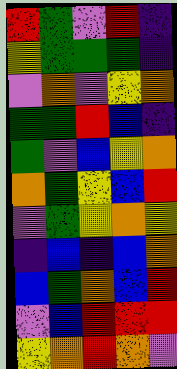[["red", "green", "violet", "red", "indigo"], ["yellow", "green", "green", "green", "indigo"], ["violet", "orange", "violet", "yellow", "orange"], ["green", "green", "red", "blue", "indigo"], ["green", "violet", "blue", "yellow", "orange"], ["orange", "green", "yellow", "blue", "red"], ["violet", "green", "yellow", "orange", "yellow"], ["indigo", "blue", "indigo", "blue", "orange"], ["blue", "green", "orange", "blue", "red"], ["violet", "blue", "red", "red", "red"], ["yellow", "orange", "red", "orange", "violet"]]